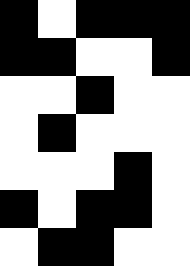[["black", "white", "black", "black", "black"], ["black", "black", "white", "white", "black"], ["white", "white", "black", "white", "white"], ["white", "black", "white", "white", "white"], ["white", "white", "white", "black", "white"], ["black", "white", "black", "black", "white"], ["white", "black", "black", "white", "white"]]